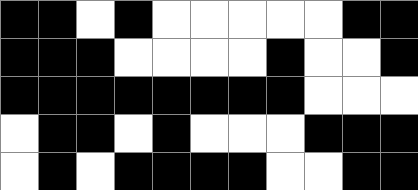[["black", "black", "white", "black", "white", "white", "white", "white", "white", "black", "black"], ["black", "black", "black", "white", "white", "white", "white", "black", "white", "white", "black"], ["black", "black", "black", "black", "black", "black", "black", "black", "white", "white", "white"], ["white", "black", "black", "white", "black", "white", "white", "white", "black", "black", "black"], ["white", "black", "white", "black", "black", "black", "black", "white", "white", "black", "black"]]